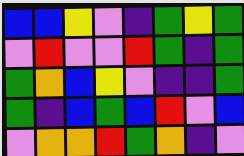[["blue", "blue", "yellow", "violet", "indigo", "green", "yellow", "green"], ["violet", "red", "violet", "violet", "red", "green", "indigo", "green"], ["green", "orange", "blue", "yellow", "violet", "indigo", "indigo", "green"], ["green", "indigo", "blue", "green", "blue", "red", "violet", "blue"], ["violet", "orange", "orange", "red", "green", "orange", "indigo", "violet"]]